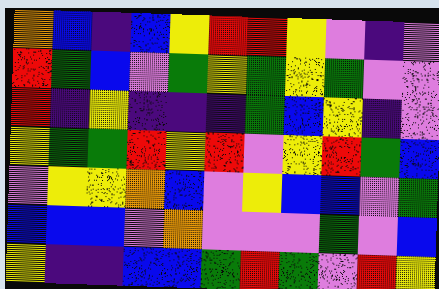[["orange", "blue", "indigo", "blue", "yellow", "red", "red", "yellow", "violet", "indigo", "violet"], ["red", "green", "blue", "violet", "green", "yellow", "green", "yellow", "green", "violet", "violet"], ["red", "indigo", "yellow", "indigo", "indigo", "indigo", "green", "blue", "yellow", "indigo", "violet"], ["yellow", "green", "green", "red", "yellow", "red", "violet", "yellow", "red", "green", "blue"], ["violet", "yellow", "yellow", "orange", "blue", "violet", "yellow", "blue", "blue", "violet", "green"], ["blue", "blue", "blue", "violet", "orange", "violet", "violet", "violet", "green", "violet", "blue"], ["yellow", "indigo", "indigo", "blue", "blue", "green", "red", "green", "violet", "red", "yellow"]]